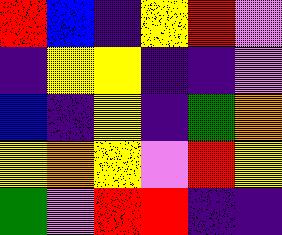[["red", "blue", "indigo", "yellow", "red", "violet"], ["indigo", "yellow", "yellow", "indigo", "indigo", "violet"], ["blue", "indigo", "yellow", "indigo", "green", "orange"], ["yellow", "orange", "yellow", "violet", "red", "yellow"], ["green", "violet", "red", "red", "indigo", "indigo"]]